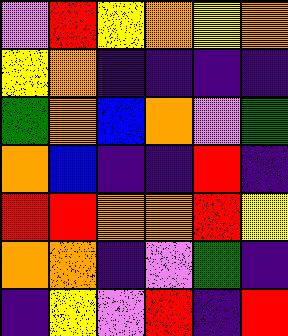[["violet", "red", "yellow", "orange", "yellow", "orange"], ["yellow", "orange", "indigo", "indigo", "indigo", "indigo"], ["green", "orange", "blue", "orange", "violet", "green"], ["orange", "blue", "indigo", "indigo", "red", "indigo"], ["red", "red", "orange", "orange", "red", "yellow"], ["orange", "orange", "indigo", "violet", "green", "indigo"], ["indigo", "yellow", "violet", "red", "indigo", "red"]]